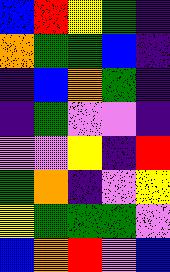[["blue", "red", "yellow", "green", "indigo"], ["orange", "green", "green", "blue", "indigo"], ["indigo", "blue", "orange", "green", "indigo"], ["indigo", "green", "violet", "violet", "indigo"], ["violet", "violet", "yellow", "indigo", "red"], ["green", "orange", "indigo", "violet", "yellow"], ["yellow", "green", "green", "green", "violet"], ["blue", "orange", "red", "violet", "blue"]]